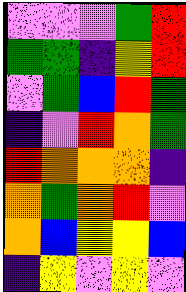[["violet", "violet", "violet", "green", "red"], ["green", "green", "indigo", "yellow", "red"], ["violet", "green", "blue", "red", "green"], ["indigo", "violet", "red", "orange", "green"], ["red", "orange", "orange", "orange", "indigo"], ["orange", "green", "orange", "red", "violet"], ["orange", "blue", "yellow", "yellow", "blue"], ["indigo", "yellow", "violet", "yellow", "violet"]]